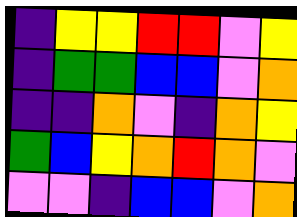[["indigo", "yellow", "yellow", "red", "red", "violet", "yellow"], ["indigo", "green", "green", "blue", "blue", "violet", "orange"], ["indigo", "indigo", "orange", "violet", "indigo", "orange", "yellow"], ["green", "blue", "yellow", "orange", "red", "orange", "violet"], ["violet", "violet", "indigo", "blue", "blue", "violet", "orange"]]